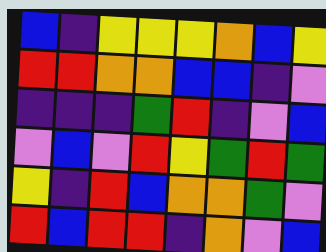[["blue", "indigo", "yellow", "yellow", "yellow", "orange", "blue", "yellow"], ["red", "red", "orange", "orange", "blue", "blue", "indigo", "violet"], ["indigo", "indigo", "indigo", "green", "red", "indigo", "violet", "blue"], ["violet", "blue", "violet", "red", "yellow", "green", "red", "green"], ["yellow", "indigo", "red", "blue", "orange", "orange", "green", "violet"], ["red", "blue", "red", "red", "indigo", "orange", "violet", "blue"]]